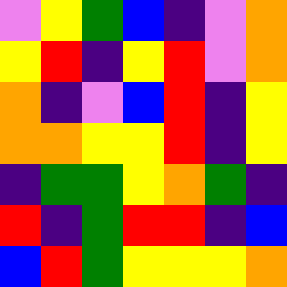[["violet", "yellow", "green", "blue", "indigo", "violet", "orange"], ["yellow", "red", "indigo", "yellow", "red", "violet", "orange"], ["orange", "indigo", "violet", "blue", "red", "indigo", "yellow"], ["orange", "orange", "yellow", "yellow", "red", "indigo", "yellow"], ["indigo", "green", "green", "yellow", "orange", "green", "indigo"], ["red", "indigo", "green", "red", "red", "indigo", "blue"], ["blue", "red", "green", "yellow", "yellow", "yellow", "orange"]]